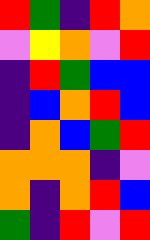[["red", "green", "indigo", "red", "orange"], ["violet", "yellow", "orange", "violet", "red"], ["indigo", "red", "green", "blue", "blue"], ["indigo", "blue", "orange", "red", "blue"], ["indigo", "orange", "blue", "green", "red"], ["orange", "orange", "orange", "indigo", "violet"], ["orange", "indigo", "orange", "red", "blue"], ["green", "indigo", "red", "violet", "red"]]